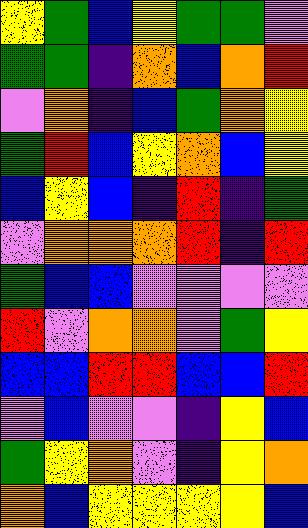[["yellow", "green", "blue", "yellow", "green", "green", "violet"], ["green", "green", "indigo", "orange", "blue", "orange", "red"], ["violet", "orange", "indigo", "blue", "green", "orange", "yellow"], ["green", "red", "blue", "yellow", "orange", "blue", "yellow"], ["blue", "yellow", "blue", "indigo", "red", "indigo", "green"], ["violet", "orange", "orange", "orange", "red", "indigo", "red"], ["green", "blue", "blue", "violet", "violet", "violet", "violet"], ["red", "violet", "orange", "orange", "violet", "green", "yellow"], ["blue", "blue", "red", "red", "blue", "blue", "red"], ["violet", "blue", "violet", "violet", "indigo", "yellow", "blue"], ["green", "yellow", "orange", "violet", "indigo", "yellow", "orange"], ["orange", "blue", "yellow", "yellow", "yellow", "yellow", "blue"]]